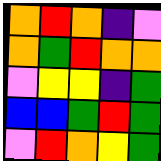[["orange", "red", "orange", "indigo", "violet"], ["orange", "green", "red", "orange", "orange"], ["violet", "yellow", "yellow", "indigo", "green"], ["blue", "blue", "green", "red", "green"], ["violet", "red", "orange", "yellow", "green"]]